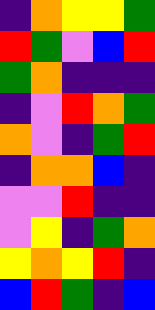[["indigo", "orange", "yellow", "yellow", "green"], ["red", "green", "violet", "blue", "red"], ["green", "orange", "indigo", "indigo", "indigo"], ["indigo", "violet", "red", "orange", "green"], ["orange", "violet", "indigo", "green", "red"], ["indigo", "orange", "orange", "blue", "indigo"], ["violet", "violet", "red", "indigo", "indigo"], ["violet", "yellow", "indigo", "green", "orange"], ["yellow", "orange", "yellow", "red", "indigo"], ["blue", "red", "green", "indigo", "blue"]]